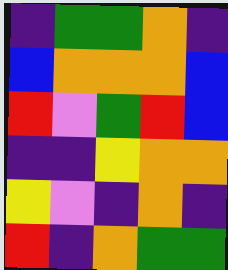[["indigo", "green", "green", "orange", "indigo"], ["blue", "orange", "orange", "orange", "blue"], ["red", "violet", "green", "red", "blue"], ["indigo", "indigo", "yellow", "orange", "orange"], ["yellow", "violet", "indigo", "orange", "indigo"], ["red", "indigo", "orange", "green", "green"]]